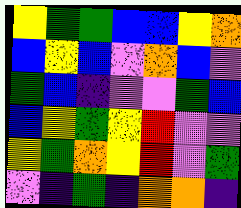[["yellow", "green", "green", "blue", "blue", "yellow", "orange"], ["blue", "yellow", "blue", "violet", "orange", "blue", "violet"], ["green", "blue", "indigo", "violet", "violet", "green", "blue"], ["blue", "yellow", "green", "yellow", "red", "violet", "violet"], ["yellow", "green", "orange", "yellow", "red", "violet", "green"], ["violet", "indigo", "green", "indigo", "orange", "orange", "indigo"]]